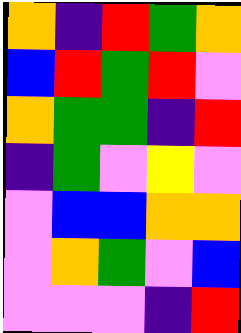[["orange", "indigo", "red", "green", "orange"], ["blue", "red", "green", "red", "violet"], ["orange", "green", "green", "indigo", "red"], ["indigo", "green", "violet", "yellow", "violet"], ["violet", "blue", "blue", "orange", "orange"], ["violet", "orange", "green", "violet", "blue"], ["violet", "violet", "violet", "indigo", "red"]]